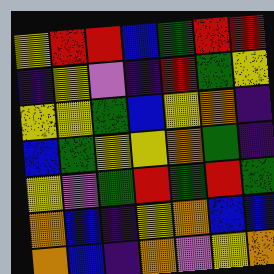[["yellow", "red", "red", "blue", "green", "red", "red"], ["indigo", "yellow", "violet", "indigo", "red", "green", "yellow"], ["yellow", "yellow", "green", "blue", "yellow", "orange", "indigo"], ["blue", "green", "yellow", "yellow", "orange", "green", "indigo"], ["yellow", "violet", "green", "red", "green", "red", "green"], ["orange", "blue", "indigo", "yellow", "orange", "blue", "blue"], ["orange", "blue", "indigo", "orange", "violet", "yellow", "orange"]]